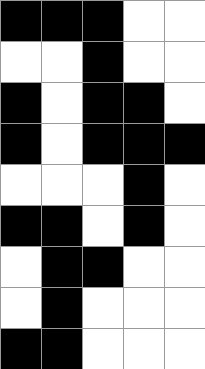[["black", "black", "black", "white", "white"], ["white", "white", "black", "white", "white"], ["black", "white", "black", "black", "white"], ["black", "white", "black", "black", "black"], ["white", "white", "white", "black", "white"], ["black", "black", "white", "black", "white"], ["white", "black", "black", "white", "white"], ["white", "black", "white", "white", "white"], ["black", "black", "white", "white", "white"]]